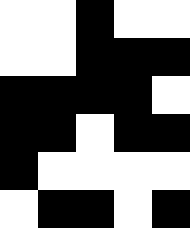[["white", "white", "black", "white", "white"], ["white", "white", "black", "black", "black"], ["black", "black", "black", "black", "white"], ["black", "black", "white", "black", "black"], ["black", "white", "white", "white", "white"], ["white", "black", "black", "white", "black"]]